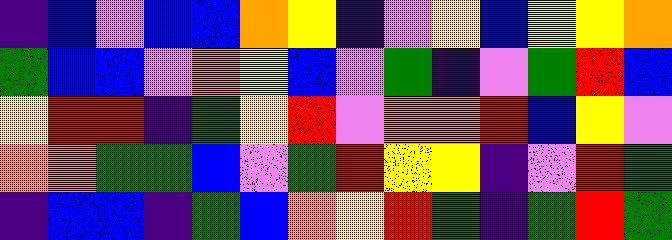[["indigo", "blue", "violet", "blue", "blue", "orange", "yellow", "indigo", "violet", "yellow", "blue", "yellow", "yellow", "orange"], ["green", "blue", "blue", "violet", "orange", "yellow", "blue", "violet", "green", "indigo", "violet", "green", "red", "blue"], ["yellow", "red", "red", "indigo", "green", "yellow", "red", "violet", "orange", "orange", "red", "blue", "yellow", "violet"], ["orange", "orange", "green", "green", "blue", "violet", "green", "red", "yellow", "yellow", "indigo", "violet", "red", "green"], ["indigo", "blue", "blue", "indigo", "green", "blue", "orange", "yellow", "red", "green", "indigo", "green", "red", "green"]]